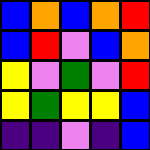[["blue", "orange", "blue", "orange", "red"], ["blue", "red", "violet", "blue", "orange"], ["yellow", "violet", "green", "violet", "red"], ["yellow", "green", "yellow", "yellow", "blue"], ["indigo", "indigo", "violet", "indigo", "blue"]]